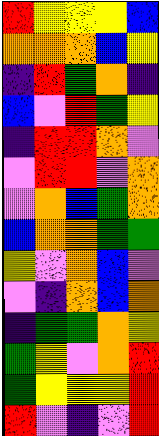[["red", "yellow", "yellow", "yellow", "blue"], ["orange", "orange", "orange", "blue", "yellow"], ["indigo", "red", "green", "orange", "indigo"], ["blue", "violet", "red", "green", "yellow"], ["indigo", "red", "red", "orange", "violet"], ["violet", "red", "red", "violet", "orange"], ["violet", "orange", "blue", "green", "orange"], ["blue", "orange", "orange", "green", "green"], ["yellow", "violet", "orange", "blue", "violet"], ["violet", "indigo", "orange", "blue", "orange"], ["indigo", "green", "green", "orange", "yellow"], ["green", "yellow", "violet", "orange", "red"], ["green", "yellow", "yellow", "yellow", "red"], ["red", "violet", "indigo", "violet", "red"]]